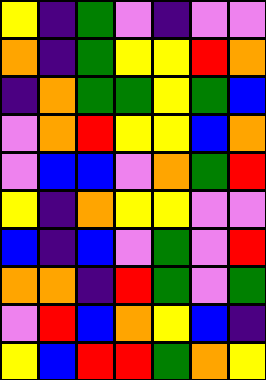[["yellow", "indigo", "green", "violet", "indigo", "violet", "violet"], ["orange", "indigo", "green", "yellow", "yellow", "red", "orange"], ["indigo", "orange", "green", "green", "yellow", "green", "blue"], ["violet", "orange", "red", "yellow", "yellow", "blue", "orange"], ["violet", "blue", "blue", "violet", "orange", "green", "red"], ["yellow", "indigo", "orange", "yellow", "yellow", "violet", "violet"], ["blue", "indigo", "blue", "violet", "green", "violet", "red"], ["orange", "orange", "indigo", "red", "green", "violet", "green"], ["violet", "red", "blue", "orange", "yellow", "blue", "indigo"], ["yellow", "blue", "red", "red", "green", "orange", "yellow"]]